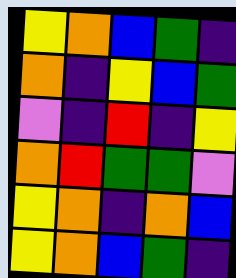[["yellow", "orange", "blue", "green", "indigo"], ["orange", "indigo", "yellow", "blue", "green"], ["violet", "indigo", "red", "indigo", "yellow"], ["orange", "red", "green", "green", "violet"], ["yellow", "orange", "indigo", "orange", "blue"], ["yellow", "orange", "blue", "green", "indigo"]]